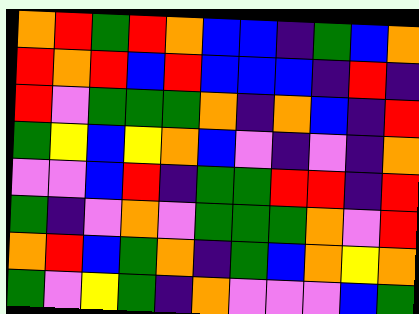[["orange", "red", "green", "red", "orange", "blue", "blue", "indigo", "green", "blue", "orange"], ["red", "orange", "red", "blue", "red", "blue", "blue", "blue", "indigo", "red", "indigo"], ["red", "violet", "green", "green", "green", "orange", "indigo", "orange", "blue", "indigo", "red"], ["green", "yellow", "blue", "yellow", "orange", "blue", "violet", "indigo", "violet", "indigo", "orange"], ["violet", "violet", "blue", "red", "indigo", "green", "green", "red", "red", "indigo", "red"], ["green", "indigo", "violet", "orange", "violet", "green", "green", "green", "orange", "violet", "red"], ["orange", "red", "blue", "green", "orange", "indigo", "green", "blue", "orange", "yellow", "orange"], ["green", "violet", "yellow", "green", "indigo", "orange", "violet", "violet", "violet", "blue", "green"]]